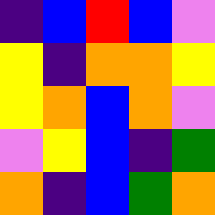[["indigo", "blue", "red", "blue", "violet"], ["yellow", "indigo", "orange", "orange", "yellow"], ["yellow", "orange", "blue", "orange", "violet"], ["violet", "yellow", "blue", "indigo", "green"], ["orange", "indigo", "blue", "green", "orange"]]